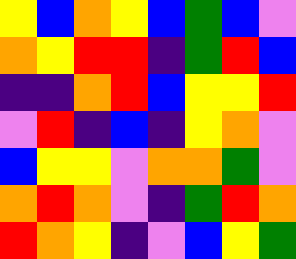[["yellow", "blue", "orange", "yellow", "blue", "green", "blue", "violet"], ["orange", "yellow", "red", "red", "indigo", "green", "red", "blue"], ["indigo", "indigo", "orange", "red", "blue", "yellow", "yellow", "red"], ["violet", "red", "indigo", "blue", "indigo", "yellow", "orange", "violet"], ["blue", "yellow", "yellow", "violet", "orange", "orange", "green", "violet"], ["orange", "red", "orange", "violet", "indigo", "green", "red", "orange"], ["red", "orange", "yellow", "indigo", "violet", "blue", "yellow", "green"]]